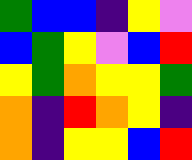[["green", "blue", "blue", "indigo", "yellow", "violet"], ["blue", "green", "yellow", "violet", "blue", "red"], ["yellow", "green", "orange", "yellow", "yellow", "green"], ["orange", "indigo", "red", "orange", "yellow", "indigo"], ["orange", "indigo", "yellow", "yellow", "blue", "red"]]